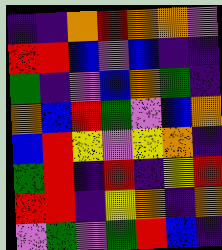[["indigo", "indigo", "orange", "red", "orange", "orange", "violet"], ["red", "red", "blue", "violet", "blue", "indigo", "indigo"], ["green", "indigo", "violet", "blue", "orange", "green", "indigo"], ["orange", "blue", "red", "green", "violet", "blue", "orange"], ["blue", "red", "yellow", "violet", "yellow", "orange", "indigo"], ["green", "red", "indigo", "red", "indigo", "yellow", "red"], ["red", "red", "indigo", "yellow", "orange", "indigo", "orange"], ["violet", "green", "violet", "green", "red", "blue", "indigo"]]